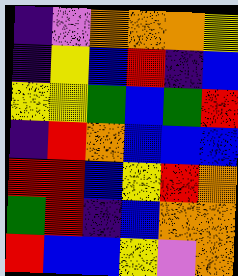[["indigo", "violet", "orange", "orange", "orange", "yellow"], ["indigo", "yellow", "blue", "red", "indigo", "blue"], ["yellow", "yellow", "green", "blue", "green", "red"], ["indigo", "red", "orange", "blue", "blue", "blue"], ["red", "red", "blue", "yellow", "red", "orange"], ["green", "red", "indigo", "blue", "orange", "orange"], ["red", "blue", "blue", "yellow", "violet", "orange"]]